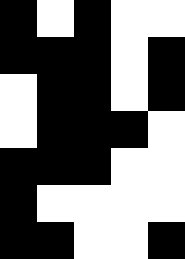[["black", "white", "black", "white", "white"], ["black", "black", "black", "white", "black"], ["white", "black", "black", "white", "black"], ["white", "black", "black", "black", "white"], ["black", "black", "black", "white", "white"], ["black", "white", "white", "white", "white"], ["black", "black", "white", "white", "black"]]